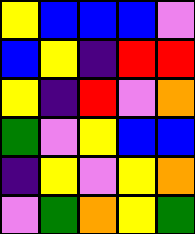[["yellow", "blue", "blue", "blue", "violet"], ["blue", "yellow", "indigo", "red", "red"], ["yellow", "indigo", "red", "violet", "orange"], ["green", "violet", "yellow", "blue", "blue"], ["indigo", "yellow", "violet", "yellow", "orange"], ["violet", "green", "orange", "yellow", "green"]]